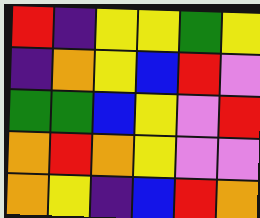[["red", "indigo", "yellow", "yellow", "green", "yellow"], ["indigo", "orange", "yellow", "blue", "red", "violet"], ["green", "green", "blue", "yellow", "violet", "red"], ["orange", "red", "orange", "yellow", "violet", "violet"], ["orange", "yellow", "indigo", "blue", "red", "orange"]]